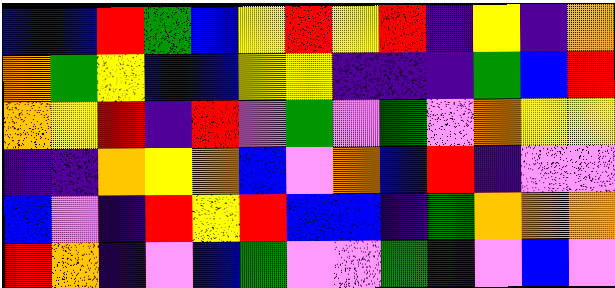[["blue", "blue", "red", "green", "blue", "yellow", "red", "yellow", "red", "indigo", "yellow", "indigo", "orange"], ["orange", "green", "yellow", "blue", "blue", "yellow", "yellow", "indigo", "indigo", "indigo", "green", "blue", "red"], ["orange", "yellow", "red", "indigo", "red", "violet", "green", "violet", "green", "violet", "orange", "yellow", "yellow"], ["indigo", "indigo", "orange", "yellow", "orange", "blue", "violet", "orange", "blue", "red", "indigo", "violet", "violet"], ["blue", "violet", "indigo", "red", "yellow", "red", "blue", "blue", "indigo", "green", "orange", "orange", "orange"], ["red", "orange", "indigo", "violet", "blue", "green", "violet", "violet", "green", "indigo", "violet", "blue", "violet"]]